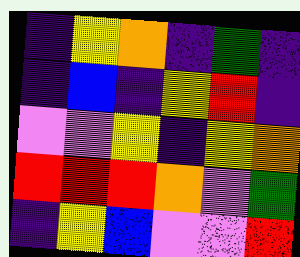[["indigo", "yellow", "orange", "indigo", "green", "indigo"], ["indigo", "blue", "indigo", "yellow", "red", "indigo"], ["violet", "violet", "yellow", "indigo", "yellow", "orange"], ["red", "red", "red", "orange", "violet", "green"], ["indigo", "yellow", "blue", "violet", "violet", "red"]]